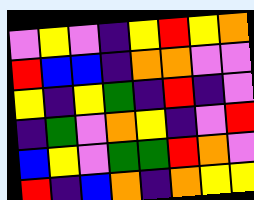[["violet", "yellow", "violet", "indigo", "yellow", "red", "yellow", "orange"], ["red", "blue", "blue", "indigo", "orange", "orange", "violet", "violet"], ["yellow", "indigo", "yellow", "green", "indigo", "red", "indigo", "violet"], ["indigo", "green", "violet", "orange", "yellow", "indigo", "violet", "red"], ["blue", "yellow", "violet", "green", "green", "red", "orange", "violet"], ["red", "indigo", "blue", "orange", "indigo", "orange", "yellow", "yellow"]]